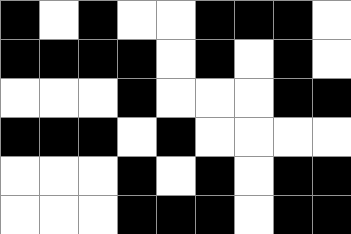[["black", "white", "black", "white", "white", "black", "black", "black", "white"], ["black", "black", "black", "black", "white", "black", "white", "black", "white"], ["white", "white", "white", "black", "white", "white", "white", "black", "black"], ["black", "black", "black", "white", "black", "white", "white", "white", "white"], ["white", "white", "white", "black", "white", "black", "white", "black", "black"], ["white", "white", "white", "black", "black", "black", "white", "black", "black"]]